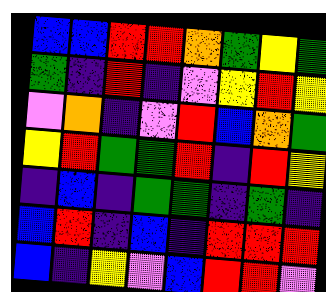[["blue", "blue", "red", "red", "orange", "green", "yellow", "green"], ["green", "indigo", "red", "indigo", "violet", "yellow", "red", "yellow"], ["violet", "orange", "indigo", "violet", "red", "blue", "orange", "green"], ["yellow", "red", "green", "green", "red", "indigo", "red", "yellow"], ["indigo", "blue", "indigo", "green", "green", "indigo", "green", "indigo"], ["blue", "red", "indigo", "blue", "indigo", "red", "red", "red"], ["blue", "indigo", "yellow", "violet", "blue", "red", "red", "violet"]]